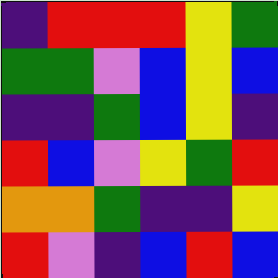[["indigo", "red", "red", "red", "yellow", "green"], ["green", "green", "violet", "blue", "yellow", "blue"], ["indigo", "indigo", "green", "blue", "yellow", "indigo"], ["red", "blue", "violet", "yellow", "green", "red"], ["orange", "orange", "green", "indigo", "indigo", "yellow"], ["red", "violet", "indigo", "blue", "red", "blue"]]